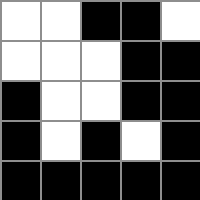[["white", "white", "black", "black", "white"], ["white", "white", "white", "black", "black"], ["black", "white", "white", "black", "black"], ["black", "white", "black", "white", "black"], ["black", "black", "black", "black", "black"]]